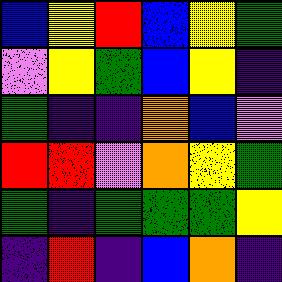[["blue", "yellow", "red", "blue", "yellow", "green"], ["violet", "yellow", "green", "blue", "yellow", "indigo"], ["green", "indigo", "indigo", "orange", "blue", "violet"], ["red", "red", "violet", "orange", "yellow", "green"], ["green", "indigo", "green", "green", "green", "yellow"], ["indigo", "red", "indigo", "blue", "orange", "indigo"]]